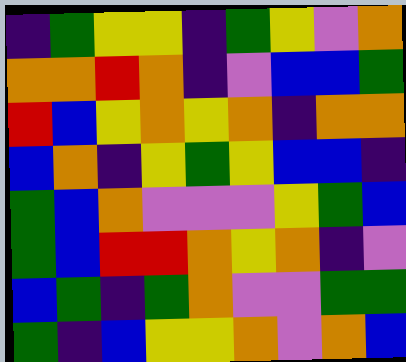[["indigo", "green", "yellow", "yellow", "indigo", "green", "yellow", "violet", "orange"], ["orange", "orange", "red", "orange", "indigo", "violet", "blue", "blue", "green"], ["red", "blue", "yellow", "orange", "yellow", "orange", "indigo", "orange", "orange"], ["blue", "orange", "indigo", "yellow", "green", "yellow", "blue", "blue", "indigo"], ["green", "blue", "orange", "violet", "violet", "violet", "yellow", "green", "blue"], ["green", "blue", "red", "red", "orange", "yellow", "orange", "indigo", "violet"], ["blue", "green", "indigo", "green", "orange", "violet", "violet", "green", "green"], ["green", "indigo", "blue", "yellow", "yellow", "orange", "violet", "orange", "blue"]]